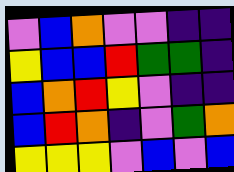[["violet", "blue", "orange", "violet", "violet", "indigo", "indigo"], ["yellow", "blue", "blue", "red", "green", "green", "indigo"], ["blue", "orange", "red", "yellow", "violet", "indigo", "indigo"], ["blue", "red", "orange", "indigo", "violet", "green", "orange"], ["yellow", "yellow", "yellow", "violet", "blue", "violet", "blue"]]